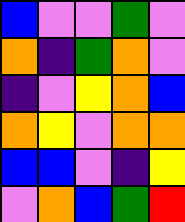[["blue", "violet", "violet", "green", "violet"], ["orange", "indigo", "green", "orange", "violet"], ["indigo", "violet", "yellow", "orange", "blue"], ["orange", "yellow", "violet", "orange", "orange"], ["blue", "blue", "violet", "indigo", "yellow"], ["violet", "orange", "blue", "green", "red"]]